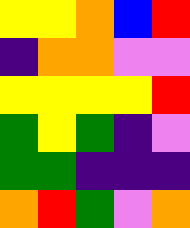[["yellow", "yellow", "orange", "blue", "red"], ["indigo", "orange", "orange", "violet", "violet"], ["yellow", "yellow", "yellow", "yellow", "red"], ["green", "yellow", "green", "indigo", "violet"], ["green", "green", "indigo", "indigo", "indigo"], ["orange", "red", "green", "violet", "orange"]]